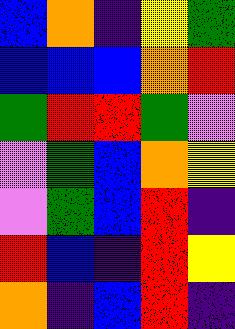[["blue", "orange", "indigo", "yellow", "green"], ["blue", "blue", "blue", "orange", "red"], ["green", "red", "red", "green", "violet"], ["violet", "green", "blue", "orange", "yellow"], ["violet", "green", "blue", "red", "indigo"], ["red", "blue", "indigo", "red", "yellow"], ["orange", "indigo", "blue", "red", "indigo"]]